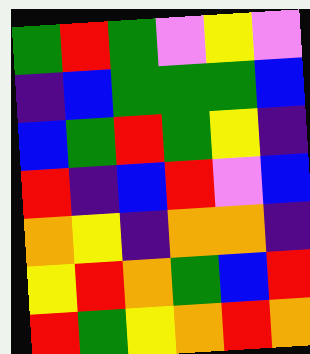[["green", "red", "green", "violet", "yellow", "violet"], ["indigo", "blue", "green", "green", "green", "blue"], ["blue", "green", "red", "green", "yellow", "indigo"], ["red", "indigo", "blue", "red", "violet", "blue"], ["orange", "yellow", "indigo", "orange", "orange", "indigo"], ["yellow", "red", "orange", "green", "blue", "red"], ["red", "green", "yellow", "orange", "red", "orange"]]